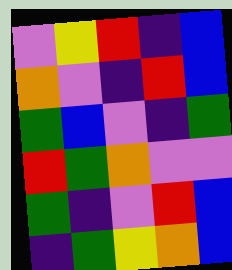[["violet", "yellow", "red", "indigo", "blue"], ["orange", "violet", "indigo", "red", "blue"], ["green", "blue", "violet", "indigo", "green"], ["red", "green", "orange", "violet", "violet"], ["green", "indigo", "violet", "red", "blue"], ["indigo", "green", "yellow", "orange", "blue"]]